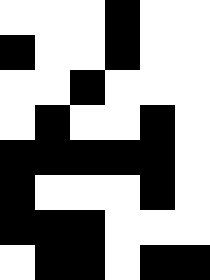[["white", "white", "white", "black", "white", "white"], ["black", "white", "white", "black", "white", "white"], ["white", "white", "black", "white", "white", "white"], ["white", "black", "white", "white", "black", "white"], ["black", "black", "black", "black", "black", "white"], ["black", "white", "white", "white", "black", "white"], ["black", "black", "black", "white", "white", "white"], ["white", "black", "black", "white", "black", "black"]]